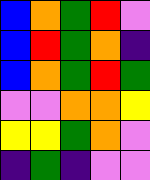[["blue", "orange", "green", "red", "violet"], ["blue", "red", "green", "orange", "indigo"], ["blue", "orange", "green", "red", "green"], ["violet", "violet", "orange", "orange", "yellow"], ["yellow", "yellow", "green", "orange", "violet"], ["indigo", "green", "indigo", "violet", "violet"]]